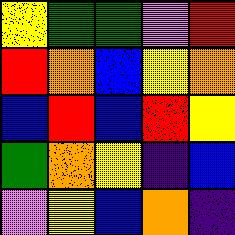[["yellow", "green", "green", "violet", "red"], ["red", "orange", "blue", "yellow", "orange"], ["blue", "red", "blue", "red", "yellow"], ["green", "orange", "yellow", "indigo", "blue"], ["violet", "yellow", "blue", "orange", "indigo"]]